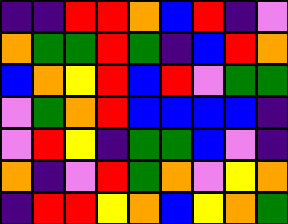[["indigo", "indigo", "red", "red", "orange", "blue", "red", "indigo", "violet"], ["orange", "green", "green", "red", "green", "indigo", "blue", "red", "orange"], ["blue", "orange", "yellow", "red", "blue", "red", "violet", "green", "green"], ["violet", "green", "orange", "red", "blue", "blue", "blue", "blue", "indigo"], ["violet", "red", "yellow", "indigo", "green", "green", "blue", "violet", "indigo"], ["orange", "indigo", "violet", "red", "green", "orange", "violet", "yellow", "orange"], ["indigo", "red", "red", "yellow", "orange", "blue", "yellow", "orange", "green"]]